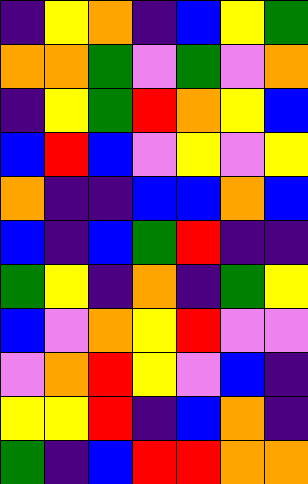[["indigo", "yellow", "orange", "indigo", "blue", "yellow", "green"], ["orange", "orange", "green", "violet", "green", "violet", "orange"], ["indigo", "yellow", "green", "red", "orange", "yellow", "blue"], ["blue", "red", "blue", "violet", "yellow", "violet", "yellow"], ["orange", "indigo", "indigo", "blue", "blue", "orange", "blue"], ["blue", "indigo", "blue", "green", "red", "indigo", "indigo"], ["green", "yellow", "indigo", "orange", "indigo", "green", "yellow"], ["blue", "violet", "orange", "yellow", "red", "violet", "violet"], ["violet", "orange", "red", "yellow", "violet", "blue", "indigo"], ["yellow", "yellow", "red", "indigo", "blue", "orange", "indigo"], ["green", "indigo", "blue", "red", "red", "orange", "orange"]]